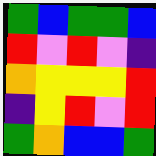[["green", "blue", "green", "green", "blue"], ["red", "violet", "red", "violet", "indigo"], ["orange", "yellow", "yellow", "yellow", "red"], ["indigo", "yellow", "red", "violet", "red"], ["green", "orange", "blue", "blue", "green"]]